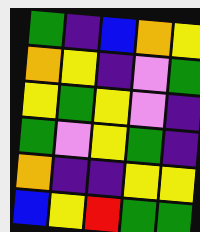[["green", "indigo", "blue", "orange", "yellow"], ["orange", "yellow", "indigo", "violet", "green"], ["yellow", "green", "yellow", "violet", "indigo"], ["green", "violet", "yellow", "green", "indigo"], ["orange", "indigo", "indigo", "yellow", "yellow"], ["blue", "yellow", "red", "green", "green"]]